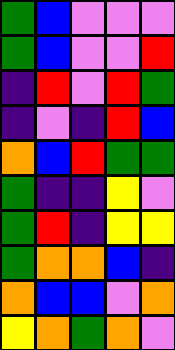[["green", "blue", "violet", "violet", "violet"], ["green", "blue", "violet", "violet", "red"], ["indigo", "red", "violet", "red", "green"], ["indigo", "violet", "indigo", "red", "blue"], ["orange", "blue", "red", "green", "green"], ["green", "indigo", "indigo", "yellow", "violet"], ["green", "red", "indigo", "yellow", "yellow"], ["green", "orange", "orange", "blue", "indigo"], ["orange", "blue", "blue", "violet", "orange"], ["yellow", "orange", "green", "orange", "violet"]]